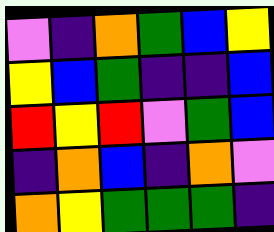[["violet", "indigo", "orange", "green", "blue", "yellow"], ["yellow", "blue", "green", "indigo", "indigo", "blue"], ["red", "yellow", "red", "violet", "green", "blue"], ["indigo", "orange", "blue", "indigo", "orange", "violet"], ["orange", "yellow", "green", "green", "green", "indigo"]]